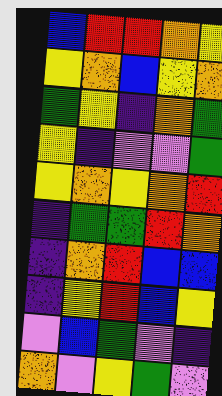[["blue", "red", "red", "orange", "yellow"], ["yellow", "orange", "blue", "yellow", "orange"], ["green", "yellow", "indigo", "orange", "green"], ["yellow", "indigo", "violet", "violet", "green"], ["yellow", "orange", "yellow", "orange", "red"], ["indigo", "green", "green", "red", "orange"], ["indigo", "orange", "red", "blue", "blue"], ["indigo", "yellow", "red", "blue", "yellow"], ["violet", "blue", "green", "violet", "indigo"], ["orange", "violet", "yellow", "green", "violet"]]